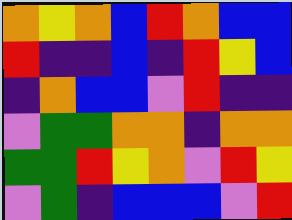[["orange", "yellow", "orange", "blue", "red", "orange", "blue", "blue"], ["red", "indigo", "indigo", "blue", "indigo", "red", "yellow", "blue"], ["indigo", "orange", "blue", "blue", "violet", "red", "indigo", "indigo"], ["violet", "green", "green", "orange", "orange", "indigo", "orange", "orange"], ["green", "green", "red", "yellow", "orange", "violet", "red", "yellow"], ["violet", "green", "indigo", "blue", "blue", "blue", "violet", "red"]]